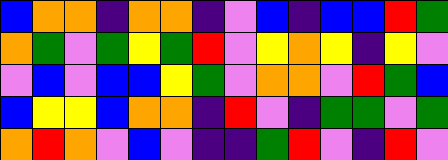[["blue", "orange", "orange", "indigo", "orange", "orange", "indigo", "violet", "blue", "indigo", "blue", "blue", "red", "green"], ["orange", "green", "violet", "green", "yellow", "green", "red", "violet", "yellow", "orange", "yellow", "indigo", "yellow", "violet"], ["violet", "blue", "violet", "blue", "blue", "yellow", "green", "violet", "orange", "orange", "violet", "red", "green", "blue"], ["blue", "yellow", "yellow", "blue", "orange", "orange", "indigo", "red", "violet", "indigo", "green", "green", "violet", "green"], ["orange", "red", "orange", "violet", "blue", "violet", "indigo", "indigo", "green", "red", "violet", "indigo", "red", "violet"]]